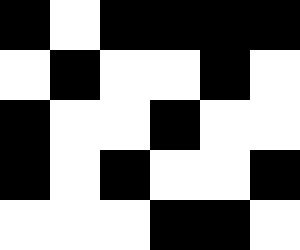[["black", "white", "black", "black", "black", "black"], ["white", "black", "white", "white", "black", "white"], ["black", "white", "white", "black", "white", "white"], ["black", "white", "black", "white", "white", "black"], ["white", "white", "white", "black", "black", "white"]]